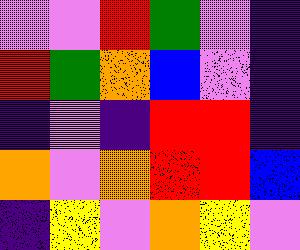[["violet", "violet", "red", "green", "violet", "indigo"], ["red", "green", "orange", "blue", "violet", "indigo"], ["indigo", "violet", "indigo", "red", "red", "indigo"], ["orange", "violet", "orange", "red", "red", "blue"], ["indigo", "yellow", "violet", "orange", "yellow", "violet"]]